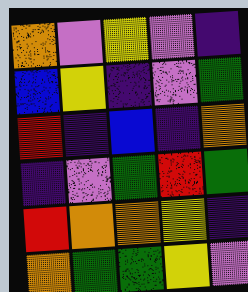[["orange", "violet", "yellow", "violet", "indigo"], ["blue", "yellow", "indigo", "violet", "green"], ["red", "indigo", "blue", "indigo", "orange"], ["indigo", "violet", "green", "red", "green"], ["red", "orange", "orange", "yellow", "indigo"], ["orange", "green", "green", "yellow", "violet"]]